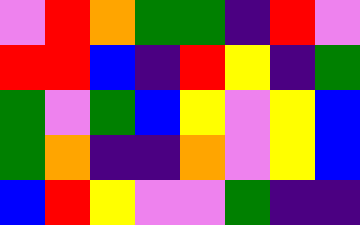[["violet", "red", "orange", "green", "green", "indigo", "red", "violet"], ["red", "red", "blue", "indigo", "red", "yellow", "indigo", "green"], ["green", "violet", "green", "blue", "yellow", "violet", "yellow", "blue"], ["green", "orange", "indigo", "indigo", "orange", "violet", "yellow", "blue"], ["blue", "red", "yellow", "violet", "violet", "green", "indigo", "indigo"]]